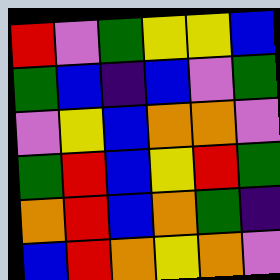[["red", "violet", "green", "yellow", "yellow", "blue"], ["green", "blue", "indigo", "blue", "violet", "green"], ["violet", "yellow", "blue", "orange", "orange", "violet"], ["green", "red", "blue", "yellow", "red", "green"], ["orange", "red", "blue", "orange", "green", "indigo"], ["blue", "red", "orange", "yellow", "orange", "violet"]]